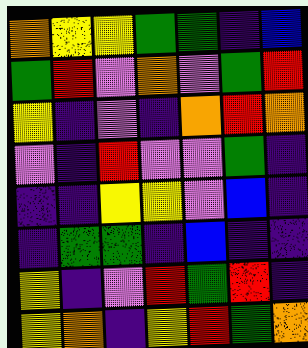[["orange", "yellow", "yellow", "green", "green", "indigo", "blue"], ["green", "red", "violet", "orange", "violet", "green", "red"], ["yellow", "indigo", "violet", "indigo", "orange", "red", "orange"], ["violet", "indigo", "red", "violet", "violet", "green", "indigo"], ["indigo", "indigo", "yellow", "yellow", "violet", "blue", "indigo"], ["indigo", "green", "green", "indigo", "blue", "indigo", "indigo"], ["yellow", "indigo", "violet", "red", "green", "red", "indigo"], ["yellow", "orange", "indigo", "yellow", "red", "green", "orange"]]